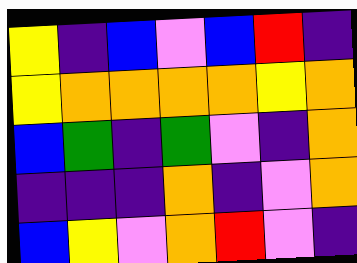[["yellow", "indigo", "blue", "violet", "blue", "red", "indigo"], ["yellow", "orange", "orange", "orange", "orange", "yellow", "orange"], ["blue", "green", "indigo", "green", "violet", "indigo", "orange"], ["indigo", "indigo", "indigo", "orange", "indigo", "violet", "orange"], ["blue", "yellow", "violet", "orange", "red", "violet", "indigo"]]